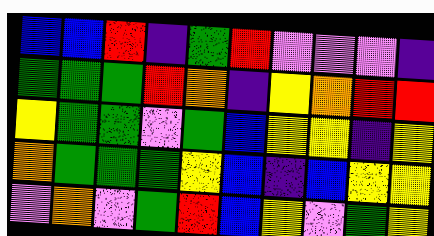[["blue", "blue", "red", "indigo", "green", "red", "violet", "violet", "violet", "indigo"], ["green", "green", "green", "red", "orange", "indigo", "yellow", "orange", "red", "red"], ["yellow", "green", "green", "violet", "green", "blue", "yellow", "yellow", "indigo", "yellow"], ["orange", "green", "green", "green", "yellow", "blue", "indigo", "blue", "yellow", "yellow"], ["violet", "orange", "violet", "green", "red", "blue", "yellow", "violet", "green", "yellow"]]